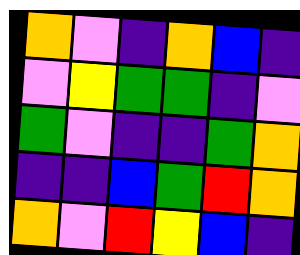[["orange", "violet", "indigo", "orange", "blue", "indigo"], ["violet", "yellow", "green", "green", "indigo", "violet"], ["green", "violet", "indigo", "indigo", "green", "orange"], ["indigo", "indigo", "blue", "green", "red", "orange"], ["orange", "violet", "red", "yellow", "blue", "indigo"]]